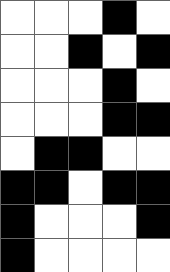[["white", "white", "white", "black", "white"], ["white", "white", "black", "white", "black"], ["white", "white", "white", "black", "white"], ["white", "white", "white", "black", "black"], ["white", "black", "black", "white", "white"], ["black", "black", "white", "black", "black"], ["black", "white", "white", "white", "black"], ["black", "white", "white", "white", "white"]]